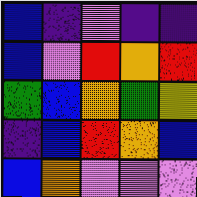[["blue", "indigo", "violet", "indigo", "indigo"], ["blue", "violet", "red", "orange", "red"], ["green", "blue", "orange", "green", "yellow"], ["indigo", "blue", "red", "orange", "blue"], ["blue", "orange", "violet", "violet", "violet"]]